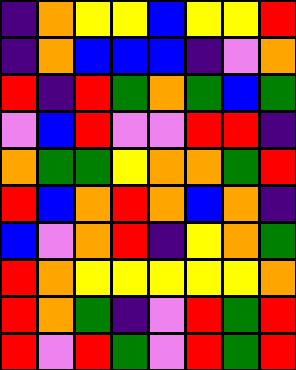[["indigo", "orange", "yellow", "yellow", "blue", "yellow", "yellow", "red"], ["indigo", "orange", "blue", "blue", "blue", "indigo", "violet", "orange"], ["red", "indigo", "red", "green", "orange", "green", "blue", "green"], ["violet", "blue", "red", "violet", "violet", "red", "red", "indigo"], ["orange", "green", "green", "yellow", "orange", "orange", "green", "red"], ["red", "blue", "orange", "red", "orange", "blue", "orange", "indigo"], ["blue", "violet", "orange", "red", "indigo", "yellow", "orange", "green"], ["red", "orange", "yellow", "yellow", "yellow", "yellow", "yellow", "orange"], ["red", "orange", "green", "indigo", "violet", "red", "green", "red"], ["red", "violet", "red", "green", "violet", "red", "green", "red"]]